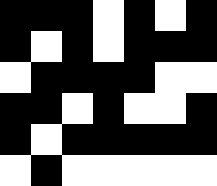[["black", "black", "black", "white", "black", "white", "black"], ["black", "white", "black", "white", "black", "black", "black"], ["white", "black", "black", "black", "black", "white", "white"], ["black", "black", "white", "black", "white", "white", "black"], ["black", "white", "black", "black", "black", "black", "black"], ["white", "black", "white", "white", "white", "white", "white"]]